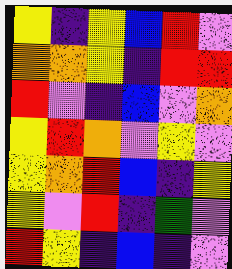[["yellow", "indigo", "yellow", "blue", "red", "violet"], ["orange", "orange", "yellow", "indigo", "red", "red"], ["red", "violet", "indigo", "blue", "violet", "orange"], ["yellow", "red", "orange", "violet", "yellow", "violet"], ["yellow", "orange", "red", "blue", "indigo", "yellow"], ["yellow", "violet", "red", "indigo", "green", "violet"], ["red", "yellow", "indigo", "blue", "indigo", "violet"]]